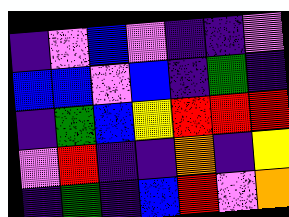[["indigo", "violet", "blue", "violet", "indigo", "indigo", "violet"], ["blue", "blue", "violet", "blue", "indigo", "green", "indigo"], ["indigo", "green", "blue", "yellow", "red", "red", "red"], ["violet", "red", "indigo", "indigo", "orange", "indigo", "yellow"], ["indigo", "green", "indigo", "blue", "red", "violet", "orange"]]